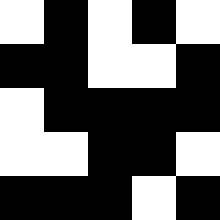[["white", "black", "white", "black", "white"], ["black", "black", "white", "white", "black"], ["white", "black", "black", "black", "black"], ["white", "white", "black", "black", "white"], ["black", "black", "black", "white", "black"]]